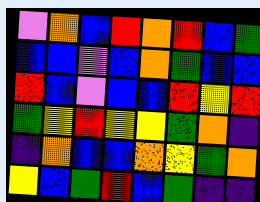[["violet", "orange", "blue", "red", "orange", "red", "blue", "green"], ["blue", "blue", "violet", "blue", "orange", "green", "blue", "blue"], ["red", "blue", "violet", "blue", "blue", "red", "yellow", "red"], ["green", "yellow", "red", "yellow", "yellow", "green", "orange", "indigo"], ["indigo", "orange", "blue", "blue", "orange", "yellow", "green", "orange"], ["yellow", "blue", "green", "red", "blue", "green", "indigo", "indigo"]]